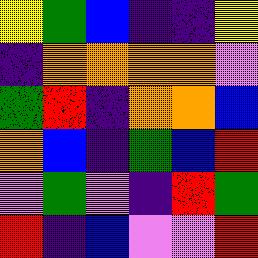[["yellow", "green", "blue", "indigo", "indigo", "yellow"], ["indigo", "orange", "orange", "orange", "orange", "violet"], ["green", "red", "indigo", "orange", "orange", "blue"], ["orange", "blue", "indigo", "green", "blue", "red"], ["violet", "green", "violet", "indigo", "red", "green"], ["red", "indigo", "blue", "violet", "violet", "red"]]